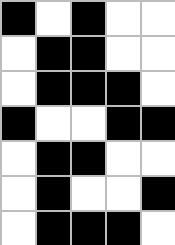[["black", "white", "black", "white", "white"], ["white", "black", "black", "white", "white"], ["white", "black", "black", "black", "white"], ["black", "white", "white", "black", "black"], ["white", "black", "black", "white", "white"], ["white", "black", "white", "white", "black"], ["white", "black", "black", "black", "white"]]